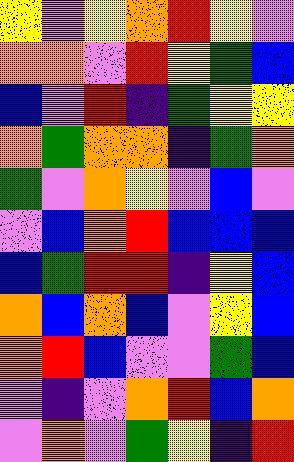[["yellow", "violet", "yellow", "orange", "red", "yellow", "violet"], ["orange", "orange", "violet", "red", "yellow", "green", "blue"], ["blue", "violet", "red", "indigo", "green", "yellow", "yellow"], ["orange", "green", "orange", "orange", "indigo", "green", "orange"], ["green", "violet", "orange", "yellow", "violet", "blue", "violet"], ["violet", "blue", "orange", "red", "blue", "blue", "blue"], ["blue", "green", "red", "red", "indigo", "yellow", "blue"], ["orange", "blue", "orange", "blue", "violet", "yellow", "blue"], ["orange", "red", "blue", "violet", "violet", "green", "blue"], ["violet", "indigo", "violet", "orange", "red", "blue", "orange"], ["violet", "orange", "violet", "green", "yellow", "indigo", "red"]]